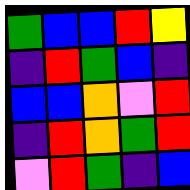[["green", "blue", "blue", "red", "yellow"], ["indigo", "red", "green", "blue", "indigo"], ["blue", "blue", "orange", "violet", "red"], ["indigo", "red", "orange", "green", "red"], ["violet", "red", "green", "indigo", "blue"]]